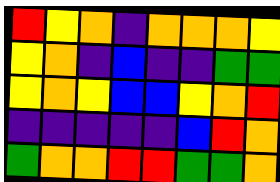[["red", "yellow", "orange", "indigo", "orange", "orange", "orange", "yellow"], ["yellow", "orange", "indigo", "blue", "indigo", "indigo", "green", "green"], ["yellow", "orange", "yellow", "blue", "blue", "yellow", "orange", "red"], ["indigo", "indigo", "indigo", "indigo", "indigo", "blue", "red", "orange"], ["green", "orange", "orange", "red", "red", "green", "green", "orange"]]